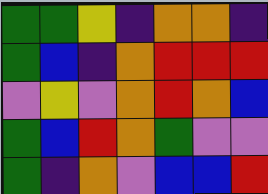[["green", "green", "yellow", "indigo", "orange", "orange", "indigo"], ["green", "blue", "indigo", "orange", "red", "red", "red"], ["violet", "yellow", "violet", "orange", "red", "orange", "blue"], ["green", "blue", "red", "orange", "green", "violet", "violet"], ["green", "indigo", "orange", "violet", "blue", "blue", "red"]]